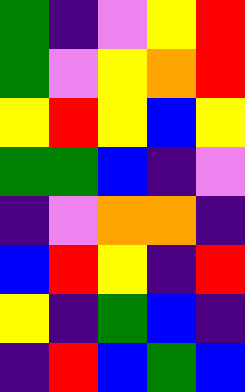[["green", "indigo", "violet", "yellow", "red"], ["green", "violet", "yellow", "orange", "red"], ["yellow", "red", "yellow", "blue", "yellow"], ["green", "green", "blue", "indigo", "violet"], ["indigo", "violet", "orange", "orange", "indigo"], ["blue", "red", "yellow", "indigo", "red"], ["yellow", "indigo", "green", "blue", "indigo"], ["indigo", "red", "blue", "green", "blue"]]